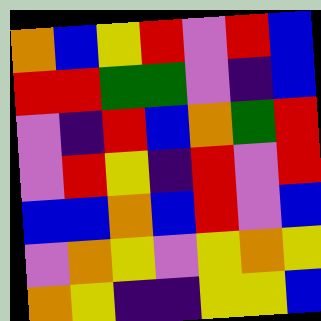[["orange", "blue", "yellow", "red", "violet", "red", "blue"], ["red", "red", "green", "green", "violet", "indigo", "blue"], ["violet", "indigo", "red", "blue", "orange", "green", "red"], ["violet", "red", "yellow", "indigo", "red", "violet", "red"], ["blue", "blue", "orange", "blue", "red", "violet", "blue"], ["violet", "orange", "yellow", "violet", "yellow", "orange", "yellow"], ["orange", "yellow", "indigo", "indigo", "yellow", "yellow", "blue"]]